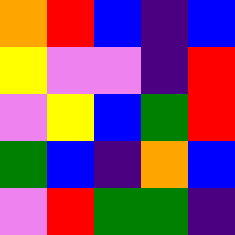[["orange", "red", "blue", "indigo", "blue"], ["yellow", "violet", "violet", "indigo", "red"], ["violet", "yellow", "blue", "green", "red"], ["green", "blue", "indigo", "orange", "blue"], ["violet", "red", "green", "green", "indigo"]]